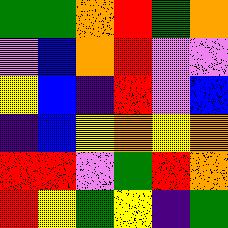[["green", "green", "orange", "red", "green", "orange"], ["violet", "blue", "orange", "red", "violet", "violet"], ["yellow", "blue", "indigo", "red", "violet", "blue"], ["indigo", "blue", "yellow", "orange", "yellow", "orange"], ["red", "red", "violet", "green", "red", "orange"], ["red", "yellow", "green", "yellow", "indigo", "green"]]